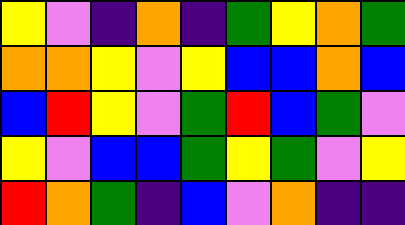[["yellow", "violet", "indigo", "orange", "indigo", "green", "yellow", "orange", "green"], ["orange", "orange", "yellow", "violet", "yellow", "blue", "blue", "orange", "blue"], ["blue", "red", "yellow", "violet", "green", "red", "blue", "green", "violet"], ["yellow", "violet", "blue", "blue", "green", "yellow", "green", "violet", "yellow"], ["red", "orange", "green", "indigo", "blue", "violet", "orange", "indigo", "indigo"]]